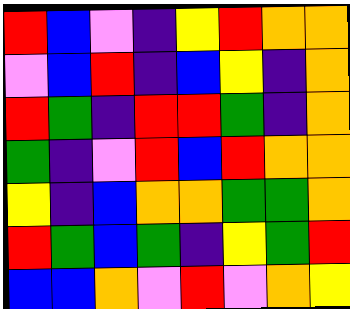[["red", "blue", "violet", "indigo", "yellow", "red", "orange", "orange"], ["violet", "blue", "red", "indigo", "blue", "yellow", "indigo", "orange"], ["red", "green", "indigo", "red", "red", "green", "indigo", "orange"], ["green", "indigo", "violet", "red", "blue", "red", "orange", "orange"], ["yellow", "indigo", "blue", "orange", "orange", "green", "green", "orange"], ["red", "green", "blue", "green", "indigo", "yellow", "green", "red"], ["blue", "blue", "orange", "violet", "red", "violet", "orange", "yellow"]]